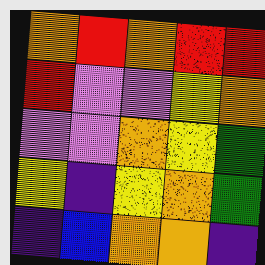[["orange", "red", "orange", "red", "red"], ["red", "violet", "violet", "yellow", "orange"], ["violet", "violet", "orange", "yellow", "green"], ["yellow", "indigo", "yellow", "orange", "green"], ["indigo", "blue", "orange", "orange", "indigo"]]